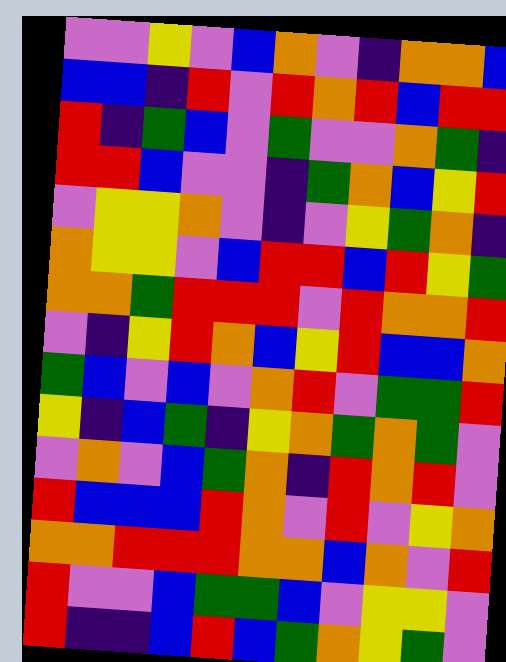[["violet", "violet", "yellow", "violet", "blue", "orange", "violet", "indigo", "orange", "orange", "blue"], ["blue", "blue", "indigo", "red", "violet", "red", "orange", "red", "blue", "red", "red"], ["red", "indigo", "green", "blue", "violet", "green", "violet", "violet", "orange", "green", "indigo"], ["red", "red", "blue", "violet", "violet", "indigo", "green", "orange", "blue", "yellow", "red"], ["violet", "yellow", "yellow", "orange", "violet", "indigo", "violet", "yellow", "green", "orange", "indigo"], ["orange", "yellow", "yellow", "violet", "blue", "red", "red", "blue", "red", "yellow", "green"], ["orange", "orange", "green", "red", "red", "red", "violet", "red", "orange", "orange", "red"], ["violet", "indigo", "yellow", "red", "orange", "blue", "yellow", "red", "blue", "blue", "orange"], ["green", "blue", "violet", "blue", "violet", "orange", "red", "violet", "green", "green", "red"], ["yellow", "indigo", "blue", "green", "indigo", "yellow", "orange", "green", "orange", "green", "violet"], ["violet", "orange", "violet", "blue", "green", "orange", "indigo", "red", "orange", "red", "violet"], ["red", "blue", "blue", "blue", "red", "orange", "violet", "red", "violet", "yellow", "orange"], ["orange", "orange", "red", "red", "red", "orange", "orange", "blue", "orange", "violet", "red"], ["red", "violet", "violet", "blue", "green", "green", "blue", "violet", "yellow", "yellow", "violet"], ["red", "indigo", "indigo", "blue", "red", "blue", "green", "orange", "yellow", "green", "violet"]]